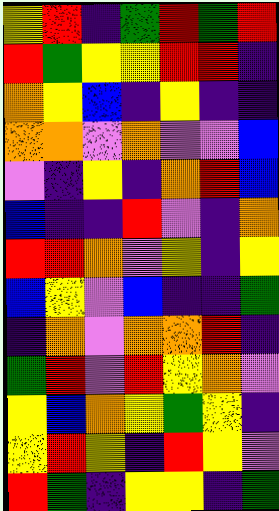[["yellow", "red", "indigo", "green", "red", "green", "red"], ["red", "green", "yellow", "yellow", "red", "red", "indigo"], ["orange", "yellow", "blue", "indigo", "yellow", "indigo", "indigo"], ["orange", "orange", "violet", "orange", "violet", "violet", "blue"], ["violet", "indigo", "yellow", "indigo", "orange", "red", "blue"], ["blue", "indigo", "indigo", "red", "violet", "indigo", "orange"], ["red", "red", "orange", "violet", "yellow", "indigo", "yellow"], ["blue", "yellow", "violet", "blue", "indigo", "indigo", "green"], ["indigo", "orange", "violet", "orange", "orange", "red", "indigo"], ["green", "red", "violet", "red", "yellow", "orange", "violet"], ["yellow", "blue", "orange", "yellow", "green", "yellow", "indigo"], ["yellow", "red", "yellow", "indigo", "red", "yellow", "violet"], ["red", "green", "indigo", "yellow", "yellow", "indigo", "green"]]